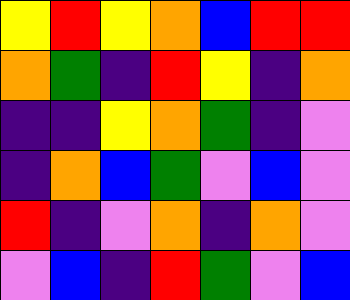[["yellow", "red", "yellow", "orange", "blue", "red", "red"], ["orange", "green", "indigo", "red", "yellow", "indigo", "orange"], ["indigo", "indigo", "yellow", "orange", "green", "indigo", "violet"], ["indigo", "orange", "blue", "green", "violet", "blue", "violet"], ["red", "indigo", "violet", "orange", "indigo", "orange", "violet"], ["violet", "blue", "indigo", "red", "green", "violet", "blue"]]